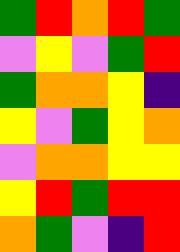[["green", "red", "orange", "red", "green"], ["violet", "yellow", "violet", "green", "red"], ["green", "orange", "orange", "yellow", "indigo"], ["yellow", "violet", "green", "yellow", "orange"], ["violet", "orange", "orange", "yellow", "yellow"], ["yellow", "red", "green", "red", "red"], ["orange", "green", "violet", "indigo", "red"]]